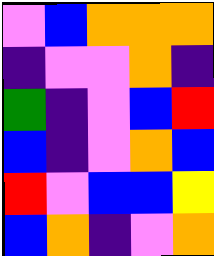[["violet", "blue", "orange", "orange", "orange"], ["indigo", "violet", "violet", "orange", "indigo"], ["green", "indigo", "violet", "blue", "red"], ["blue", "indigo", "violet", "orange", "blue"], ["red", "violet", "blue", "blue", "yellow"], ["blue", "orange", "indigo", "violet", "orange"]]